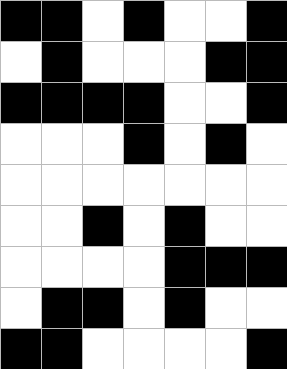[["black", "black", "white", "black", "white", "white", "black"], ["white", "black", "white", "white", "white", "black", "black"], ["black", "black", "black", "black", "white", "white", "black"], ["white", "white", "white", "black", "white", "black", "white"], ["white", "white", "white", "white", "white", "white", "white"], ["white", "white", "black", "white", "black", "white", "white"], ["white", "white", "white", "white", "black", "black", "black"], ["white", "black", "black", "white", "black", "white", "white"], ["black", "black", "white", "white", "white", "white", "black"]]